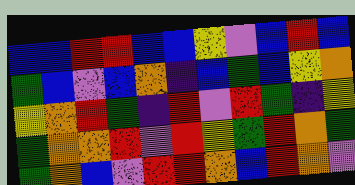[["blue", "blue", "red", "red", "blue", "blue", "yellow", "violet", "blue", "red", "blue"], ["green", "blue", "violet", "blue", "orange", "indigo", "blue", "green", "blue", "yellow", "orange"], ["yellow", "orange", "red", "green", "indigo", "red", "violet", "red", "green", "indigo", "yellow"], ["green", "orange", "orange", "red", "violet", "red", "yellow", "green", "red", "orange", "green"], ["green", "orange", "blue", "violet", "red", "red", "orange", "blue", "red", "orange", "violet"]]